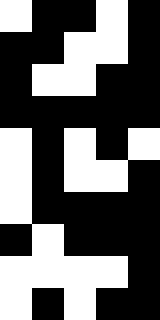[["white", "black", "black", "white", "black"], ["black", "black", "white", "white", "black"], ["black", "white", "white", "black", "black"], ["black", "black", "black", "black", "black"], ["white", "black", "white", "black", "white"], ["white", "black", "white", "white", "black"], ["white", "black", "black", "black", "black"], ["black", "white", "black", "black", "black"], ["white", "white", "white", "white", "black"], ["white", "black", "white", "black", "black"]]